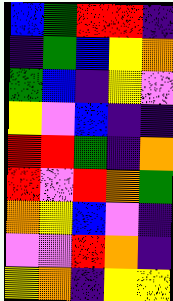[["blue", "green", "red", "red", "indigo"], ["indigo", "green", "blue", "yellow", "orange"], ["green", "blue", "indigo", "yellow", "violet"], ["yellow", "violet", "blue", "indigo", "indigo"], ["red", "red", "green", "indigo", "orange"], ["red", "violet", "red", "orange", "green"], ["orange", "yellow", "blue", "violet", "indigo"], ["violet", "violet", "red", "orange", "indigo"], ["yellow", "orange", "indigo", "yellow", "yellow"]]